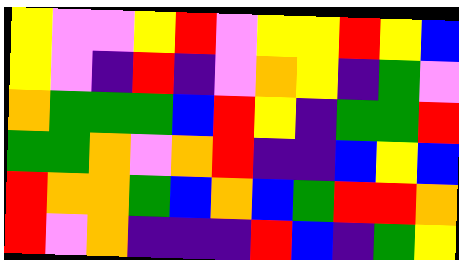[["yellow", "violet", "violet", "yellow", "red", "violet", "yellow", "yellow", "red", "yellow", "blue"], ["yellow", "violet", "indigo", "red", "indigo", "violet", "orange", "yellow", "indigo", "green", "violet"], ["orange", "green", "green", "green", "blue", "red", "yellow", "indigo", "green", "green", "red"], ["green", "green", "orange", "violet", "orange", "red", "indigo", "indigo", "blue", "yellow", "blue"], ["red", "orange", "orange", "green", "blue", "orange", "blue", "green", "red", "red", "orange"], ["red", "violet", "orange", "indigo", "indigo", "indigo", "red", "blue", "indigo", "green", "yellow"]]